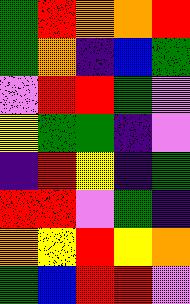[["green", "red", "orange", "orange", "red"], ["green", "orange", "indigo", "blue", "green"], ["violet", "red", "red", "green", "violet"], ["yellow", "green", "green", "indigo", "violet"], ["indigo", "red", "yellow", "indigo", "green"], ["red", "red", "violet", "green", "indigo"], ["orange", "yellow", "red", "yellow", "orange"], ["green", "blue", "red", "red", "violet"]]